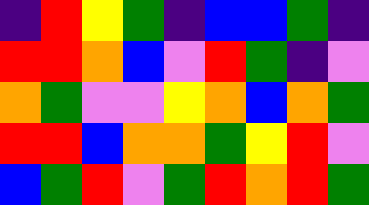[["indigo", "red", "yellow", "green", "indigo", "blue", "blue", "green", "indigo"], ["red", "red", "orange", "blue", "violet", "red", "green", "indigo", "violet"], ["orange", "green", "violet", "violet", "yellow", "orange", "blue", "orange", "green"], ["red", "red", "blue", "orange", "orange", "green", "yellow", "red", "violet"], ["blue", "green", "red", "violet", "green", "red", "orange", "red", "green"]]